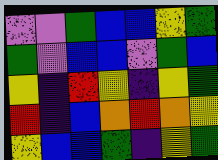[["violet", "violet", "green", "blue", "blue", "yellow", "green"], ["green", "violet", "blue", "blue", "violet", "green", "blue"], ["yellow", "indigo", "red", "yellow", "indigo", "yellow", "green"], ["red", "indigo", "blue", "orange", "red", "orange", "yellow"], ["yellow", "blue", "blue", "green", "indigo", "yellow", "green"]]